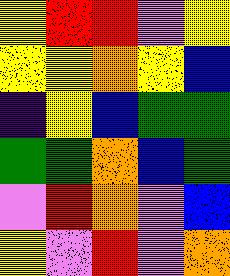[["yellow", "red", "red", "violet", "yellow"], ["yellow", "yellow", "orange", "yellow", "blue"], ["indigo", "yellow", "blue", "green", "green"], ["green", "green", "orange", "blue", "green"], ["violet", "red", "orange", "violet", "blue"], ["yellow", "violet", "red", "violet", "orange"]]